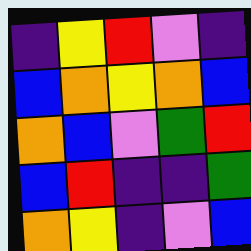[["indigo", "yellow", "red", "violet", "indigo"], ["blue", "orange", "yellow", "orange", "blue"], ["orange", "blue", "violet", "green", "red"], ["blue", "red", "indigo", "indigo", "green"], ["orange", "yellow", "indigo", "violet", "blue"]]